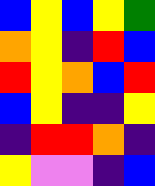[["blue", "yellow", "blue", "yellow", "green"], ["orange", "yellow", "indigo", "red", "blue"], ["red", "yellow", "orange", "blue", "red"], ["blue", "yellow", "indigo", "indigo", "yellow"], ["indigo", "red", "red", "orange", "indigo"], ["yellow", "violet", "violet", "indigo", "blue"]]